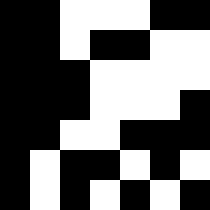[["black", "black", "white", "white", "white", "black", "black"], ["black", "black", "white", "black", "black", "white", "white"], ["black", "black", "black", "white", "white", "white", "white"], ["black", "black", "black", "white", "white", "white", "black"], ["black", "black", "white", "white", "black", "black", "black"], ["black", "white", "black", "black", "white", "black", "white"], ["black", "white", "black", "white", "black", "white", "black"]]